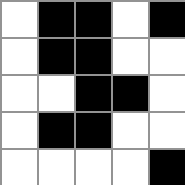[["white", "black", "black", "white", "black"], ["white", "black", "black", "white", "white"], ["white", "white", "black", "black", "white"], ["white", "black", "black", "white", "white"], ["white", "white", "white", "white", "black"]]